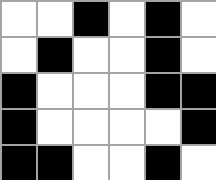[["white", "white", "black", "white", "black", "white"], ["white", "black", "white", "white", "black", "white"], ["black", "white", "white", "white", "black", "black"], ["black", "white", "white", "white", "white", "black"], ["black", "black", "white", "white", "black", "white"]]